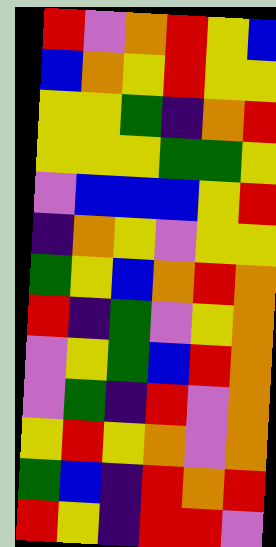[["red", "violet", "orange", "red", "yellow", "blue"], ["blue", "orange", "yellow", "red", "yellow", "yellow"], ["yellow", "yellow", "green", "indigo", "orange", "red"], ["yellow", "yellow", "yellow", "green", "green", "yellow"], ["violet", "blue", "blue", "blue", "yellow", "red"], ["indigo", "orange", "yellow", "violet", "yellow", "yellow"], ["green", "yellow", "blue", "orange", "red", "orange"], ["red", "indigo", "green", "violet", "yellow", "orange"], ["violet", "yellow", "green", "blue", "red", "orange"], ["violet", "green", "indigo", "red", "violet", "orange"], ["yellow", "red", "yellow", "orange", "violet", "orange"], ["green", "blue", "indigo", "red", "orange", "red"], ["red", "yellow", "indigo", "red", "red", "violet"]]